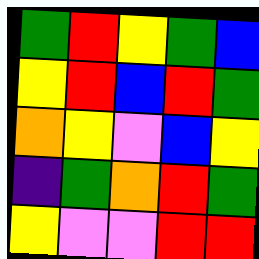[["green", "red", "yellow", "green", "blue"], ["yellow", "red", "blue", "red", "green"], ["orange", "yellow", "violet", "blue", "yellow"], ["indigo", "green", "orange", "red", "green"], ["yellow", "violet", "violet", "red", "red"]]